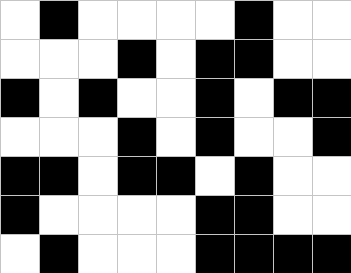[["white", "black", "white", "white", "white", "white", "black", "white", "white"], ["white", "white", "white", "black", "white", "black", "black", "white", "white"], ["black", "white", "black", "white", "white", "black", "white", "black", "black"], ["white", "white", "white", "black", "white", "black", "white", "white", "black"], ["black", "black", "white", "black", "black", "white", "black", "white", "white"], ["black", "white", "white", "white", "white", "black", "black", "white", "white"], ["white", "black", "white", "white", "white", "black", "black", "black", "black"]]